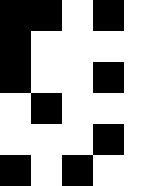[["black", "black", "white", "black", "white"], ["black", "white", "white", "white", "white"], ["black", "white", "white", "black", "white"], ["white", "black", "white", "white", "white"], ["white", "white", "white", "black", "white"], ["black", "white", "black", "white", "white"]]